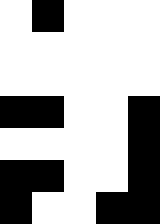[["white", "black", "white", "white", "white"], ["white", "white", "white", "white", "white"], ["white", "white", "white", "white", "white"], ["black", "black", "white", "white", "black"], ["white", "white", "white", "white", "black"], ["black", "black", "white", "white", "black"], ["black", "white", "white", "black", "black"]]